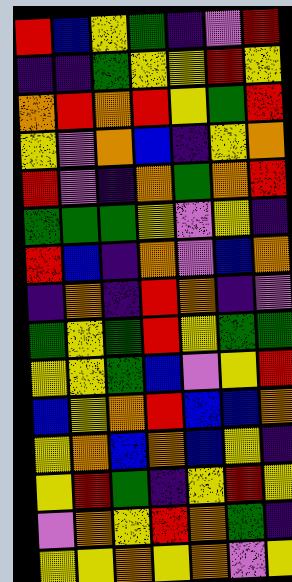[["red", "blue", "yellow", "green", "indigo", "violet", "red"], ["indigo", "indigo", "green", "yellow", "yellow", "red", "yellow"], ["orange", "red", "orange", "red", "yellow", "green", "red"], ["yellow", "violet", "orange", "blue", "indigo", "yellow", "orange"], ["red", "violet", "indigo", "orange", "green", "orange", "red"], ["green", "green", "green", "yellow", "violet", "yellow", "indigo"], ["red", "blue", "indigo", "orange", "violet", "blue", "orange"], ["indigo", "orange", "indigo", "red", "orange", "indigo", "violet"], ["green", "yellow", "green", "red", "yellow", "green", "green"], ["yellow", "yellow", "green", "blue", "violet", "yellow", "red"], ["blue", "yellow", "orange", "red", "blue", "blue", "orange"], ["yellow", "orange", "blue", "orange", "blue", "yellow", "indigo"], ["yellow", "red", "green", "indigo", "yellow", "red", "yellow"], ["violet", "orange", "yellow", "red", "orange", "green", "indigo"], ["yellow", "yellow", "orange", "yellow", "orange", "violet", "yellow"]]